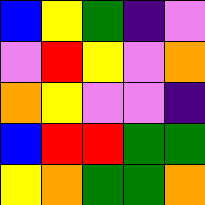[["blue", "yellow", "green", "indigo", "violet"], ["violet", "red", "yellow", "violet", "orange"], ["orange", "yellow", "violet", "violet", "indigo"], ["blue", "red", "red", "green", "green"], ["yellow", "orange", "green", "green", "orange"]]